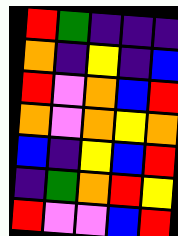[["red", "green", "indigo", "indigo", "indigo"], ["orange", "indigo", "yellow", "indigo", "blue"], ["red", "violet", "orange", "blue", "red"], ["orange", "violet", "orange", "yellow", "orange"], ["blue", "indigo", "yellow", "blue", "red"], ["indigo", "green", "orange", "red", "yellow"], ["red", "violet", "violet", "blue", "red"]]